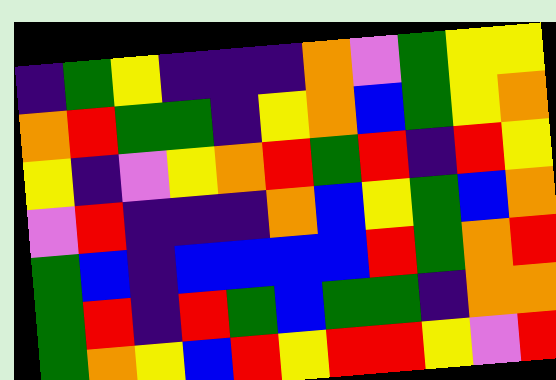[["indigo", "green", "yellow", "indigo", "indigo", "indigo", "orange", "violet", "green", "yellow", "yellow"], ["orange", "red", "green", "green", "indigo", "yellow", "orange", "blue", "green", "yellow", "orange"], ["yellow", "indigo", "violet", "yellow", "orange", "red", "green", "red", "indigo", "red", "yellow"], ["violet", "red", "indigo", "indigo", "indigo", "orange", "blue", "yellow", "green", "blue", "orange"], ["green", "blue", "indigo", "blue", "blue", "blue", "blue", "red", "green", "orange", "red"], ["green", "red", "indigo", "red", "green", "blue", "green", "green", "indigo", "orange", "orange"], ["green", "orange", "yellow", "blue", "red", "yellow", "red", "red", "yellow", "violet", "red"]]